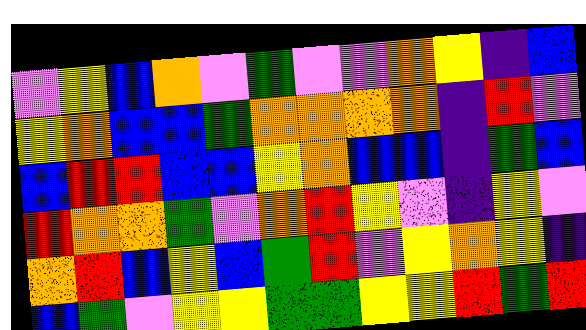[["violet", "yellow", "blue", "orange", "violet", "green", "violet", "violet", "orange", "yellow", "indigo", "blue"], ["yellow", "orange", "blue", "blue", "green", "orange", "orange", "orange", "orange", "indigo", "red", "violet"], ["blue", "red", "red", "blue", "blue", "yellow", "orange", "blue", "blue", "indigo", "green", "blue"], ["red", "orange", "orange", "green", "violet", "orange", "red", "yellow", "violet", "indigo", "yellow", "violet"], ["orange", "red", "blue", "yellow", "blue", "green", "red", "violet", "yellow", "orange", "yellow", "indigo"], ["blue", "green", "violet", "yellow", "yellow", "green", "green", "yellow", "yellow", "red", "green", "red"]]